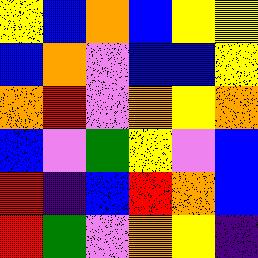[["yellow", "blue", "orange", "blue", "yellow", "yellow"], ["blue", "orange", "violet", "blue", "blue", "yellow"], ["orange", "red", "violet", "orange", "yellow", "orange"], ["blue", "violet", "green", "yellow", "violet", "blue"], ["red", "indigo", "blue", "red", "orange", "blue"], ["red", "green", "violet", "orange", "yellow", "indigo"]]